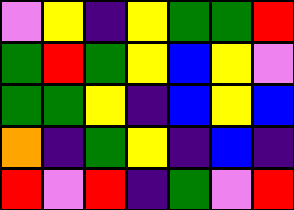[["violet", "yellow", "indigo", "yellow", "green", "green", "red"], ["green", "red", "green", "yellow", "blue", "yellow", "violet"], ["green", "green", "yellow", "indigo", "blue", "yellow", "blue"], ["orange", "indigo", "green", "yellow", "indigo", "blue", "indigo"], ["red", "violet", "red", "indigo", "green", "violet", "red"]]